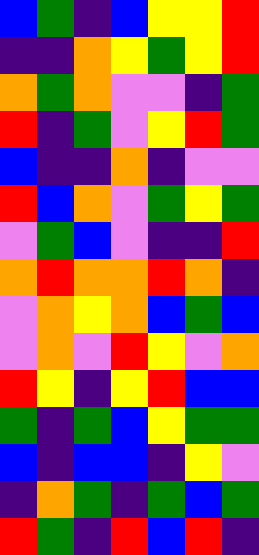[["blue", "green", "indigo", "blue", "yellow", "yellow", "red"], ["indigo", "indigo", "orange", "yellow", "green", "yellow", "red"], ["orange", "green", "orange", "violet", "violet", "indigo", "green"], ["red", "indigo", "green", "violet", "yellow", "red", "green"], ["blue", "indigo", "indigo", "orange", "indigo", "violet", "violet"], ["red", "blue", "orange", "violet", "green", "yellow", "green"], ["violet", "green", "blue", "violet", "indigo", "indigo", "red"], ["orange", "red", "orange", "orange", "red", "orange", "indigo"], ["violet", "orange", "yellow", "orange", "blue", "green", "blue"], ["violet", "orange", "violet", "red", "yellow", "violet", "orange"], ["red", "yellow", "indigo", "yellow", "red", "blue", "blue"], ["green", "indigo", "green", "blue", "yellow", "green", "green"], ["blue", "indigo", "blue", "blue", "indigo", "yellow", "violet"], ["indigo", "orange", "green", "indigo", "green", "blue", "green"], ["red", "green", "indigo", "red", "blue", "red", "indigo"]]